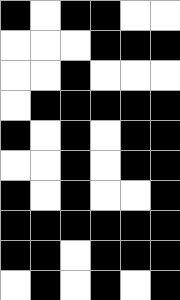[["black", "white", "black", "black", "white", "white"], ["white", "white", "white", "black", "black", "black"], ["white", "white", "black", "white", "white", "white"], ["white", "black", "black", "black", "black", "black"], ["black", "white", "black", "white", "black", "black"], ["white", "white", "black", "white", "black", "black"], ["black", "white", "black", "white", "white", "black"], ["black", "black", "black", "black", "black", "black"], ["black", "black", "white", "black", "black", "black"], ["white", "black", "white", "black", "white", "black"]]